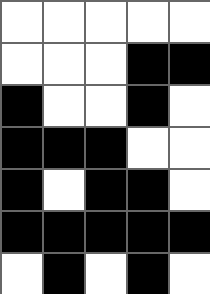[["white", "white", "white", "white", "white"], ["white", "white", "white", "black", "black"], ["black", "white", "white", "black", "white"], ["black", "black", "black", "white", "white"], ["black", "white", "black", "black", "white"], ["black", "black", "black", "black", "black"], ["white", "black", "white", "black", "white"]]